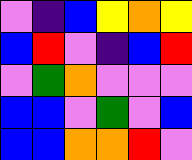[["violet", "indigo", "blue", "yellow", "orange", "yellow"], ["blue", "red", "violet", "indigo", "blue", "red"], ["violet", "green", "orange", "violet", "violet", "violet"], ["blue", "blue", "violet", "green", "violet", "blue"], ["blue", "blue", "orange", "orange", "red", "violet"]]